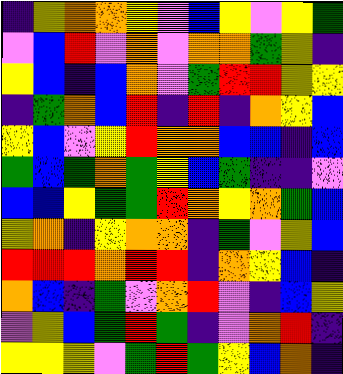[["indigo", "yellow", "orange", "orange", "yellow", "violet", "blue", "yellow", "violet", "yellow", "green"], ["violet", "blue", "red", "violet", "orange", "violet", "orange", "orange", "green", "yellow", "indigo"], ["yellow", "blue", "indigo", "blue", "orange", "violet", "green", "red", "red", "yellow", "yellow"], ["indigo", "green", "orange", "blue", "red", "indigo", "red", "indigo", "orange", "yellow", "blue"], ["yellow", "blue", "violet", "yellow", "red", "orange", "orange", "blue", "blue", "indigo", "blue"], ["green", "blue", "green", "orange", "green", "yellow", "blue", "green", "indigo", "indigo", "violet"], ["blue", "blue", "yellow", "green", "green", "red", "orange", "yellow", "orange", "green", "blue"], ["yellow", "orange", "indigo", "yellow", "orange", "orange", "indigo", "green", "violet", "yellow", "blue"], ["red", "red", "red", "orange", "red", "red", "indigo", "orange", "yellow", "blue", "indigo"], ["orange", "blue", "indigo", "green", "violet", "orange", "red", "violet", "indigo", "blue", "yellow"], ["violet", "yellow", "blue", "green", "red", "green", "indigo", "violet", "orange", "red", "indigo"], ["yellow", "yellow", "yellow", "violet", "green", "red", "green", "yellow", "blue", "orange", "indigo"]]